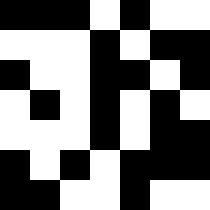[["black", "black", "black", "white", "black", "white", "white"], ["white", "white", "white", "black", "white", "black", "black"], ["black", "white", "white", "black", "black", "white", "black"], ["white", "black", "white", "black", "white", "black", "white"], ["white", "white", "white", "black", "white", "black", "black"], ["black", "white", "black", "white", "black", "black", "black"], ["black", "black", "white", "white", "black", "white", "white"]]